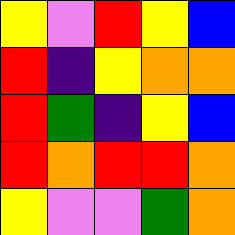[["yellow", "violet", "red", "yellow", "blue"], ["red", "indigo", "yellow", "orange", "orange"], ["red", "green", "indigo", "yellow", "blue"], ["red", "orange", "red", "red", "orange"], ["yellow", "violet", "violet", "green", "orange"]]